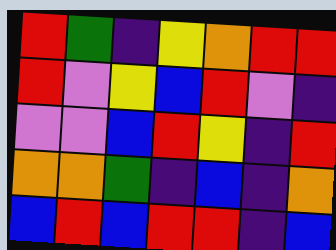[["red", "green", "indigo", "yellow", "orange", "red", "red"], ["red", "violet", "yellow", "blue", "red", "violet", "indigo"], ["violet", "violet", "blue", "red", "yellow", "indigo", "red"], ["orange", "orange", "green", "indigo", "blue", "indigo", "orange"], ["blue", "red", "blue", "red", "red", "indigo", "blue"]]